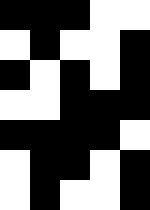[["black", "black", "black", "white", "white"], ["white", "black", "white", "white", "black"], ["black", "white", "black", "white", "black"], ["white", "white", "black", "black", "black"], ["black", "black", "black", "black", "white"], ["white", "black", "black", "white", "black"], ["white", "black", "white", "white", "black"]]